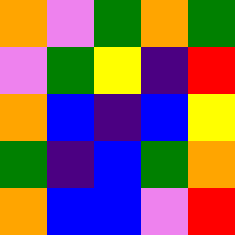[["orange", "violet", "green", "orange", "green"], ["violet", "green", "yellow", "indigo", "red"], ["orange", "blue", "indigo", "blue", "yellow"], ["green", "indigo", "blue", "green", "orange"], ["orange", "blue", "blue", "violet", "red"]]